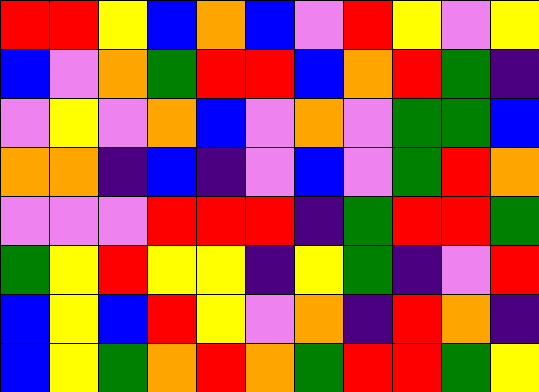[["red", "red", "yellow", "blue", "orange", "blue", "violet", "red", "yellow", "violet", "yellow"], ["blue", "violet", "orange", "green", "red", "red", "blue", "orange", "red", "green", "indigo"], ["violet", "yellow", "violet", "orange", "blue", "violet", "orange", "violet", "green", "green", "blue"], ["orange", "orange", "indigo", "blue", "indigo", "violet", "blue", "violet", "green", "red", "orange"], ["violet", "violet", "violet", "red", "red", "red", "indigo", "green", "red", "red", "green"], ["green", "yellow", "red", "yellow", "yellow", "indigo", "yellow", "green", "indigo", "violet", "red"], ["blue", "yellow", "blue", "red", "yellow", "violet", "orange", "indigo", "red", "orange", "indigo"], ["blue", "yellow", "green", "orange", "red", "orange", "green", "red", "red", "green", "yellow"]]